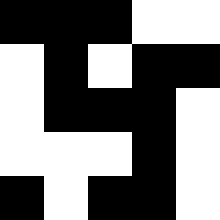[["black", "black", "black", "white", "white"], ["white", "black", "white", "black", "black"], ["white", "black", "black", "black", "white"], ["white", "white", "white", "black", "white"], ["black", "white", "black", "black", "white"]]